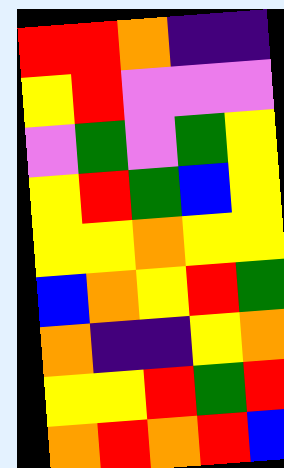[["red", "red", "orange", "indigo", "indigo"], ["yellow", "red", "violet", "violet", "violet"], ["violet", "green", "violet", "green", "yellow"], ["yellow", "red", "green", "blue", "yellow"], ["yellow", "yellow", "orange", "yellow", "yellow"], ["blue", "orange", "yellow", "red", "green"], ["orange", "indigo", "indigo", "yellow", "orange"], ["yellow", "yellow", "red", "green", "red"], ["orange", "red", "orange", "red", "blue"]]